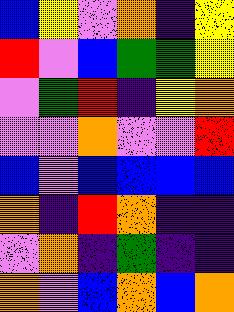[["blue", "yellow", "violet", "orange", "indigo", "yellow"], ["red", "violet", "blue", "green", "green", "yellow"], ["violet", "green", "red", "indigo", "yellow", "orange"], ["violet", "violet", "orange", "violet", "violet", "red"], ["blue", "violet", "blue", "blue", "blue", "blue"], ["orange", "indigo", "red", "orange", "indigo", "indigo"], ["violet", "orange", "indigo", "green", "indigo", "indigo"], ["orange", "violet", "blue", "orange", "blue", "orange"]]